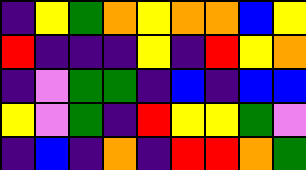[["indigo", "yellow", "green", "orange", "yellow", "orange", "orange", "blue", "yellow"], ["red", "indigo", "indigo", "indigo", "yellow", "indigo", "red", "yellow", "orange"], ["indigo", "violet", "green", "green", "indigo", "blue", "indigo", "blue", "blue"], ["yellow", "violet", "green", "indigo", "red", "yellow", "yellow", "green", "violet"], ["indigo", "blue", "indigo", "orange", "indigo", "red", "red", "orange", "green"]]